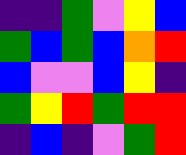[["indigo", "indigo", "green", "violet", "yellow", "blue"], ["green", "blue", "green", "blue", "orange", "red"], ["blue", "violet", "violet", "blue", "yellow", "indigo"], ["green", "yellow", "red", "green", "red", "red"], ["indigo", "blue", "indigo", "violet", "green", "red"]]